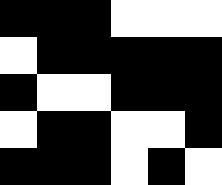[["black", "black", "black", "white", "white", "white"], ["white", "black", "black", "black", "black", "black"], ["black", "white", "white", "black", "black", "black"], ["white", "black", "black", "white", "white", "black"], ["black", "black", "black", "white", "black", "white"]]